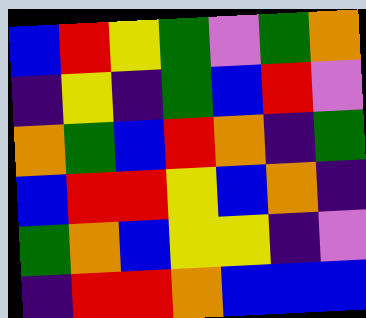[["blue", "red", "yellow", "green", "violet", "green", "orange"], ["indigo", "yellow", "indigo", "green", "blue", "red", "violet"], ["orange", "green", "blue", "red", "orange", "indigo", "green"], ["blue", "red", "red", "yellow", "blue", "orange", "indigo"], ["green", "orange", "blue", "yellow", "yellow", "indigo", "violet"], ["indigo", "red", "red", "orange", "blue", "blue", "blue"]]